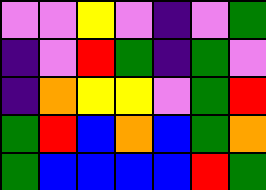[["violet", "violet", "yellow", "violet", "indigo", "violet", "green"], ["indigo", "violet", "red", "green", "indigo", "green", "violet"], ["indigo", "orange", "yellow", "yellow", "violet", "green", "red"], ["green", "red", "blue", "orange", "blue", "green", "orange"], ["green", "blue", "blue", "blue", "blue", "red", "green"]]